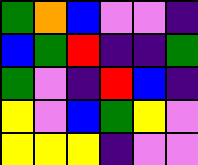[["green", "orange", "blue", "violet", "violet", "indigo"], ["blue", "green", "red", "indigo", "indigo", "green"], ["green", "violet", "indigo", "red", "blue", "indigo"], ["yellow", "violet", "blue", "green", "yellow", "violet"], ["yellow", "yellow", "yellow", "indigo", "violet", "violet"]]